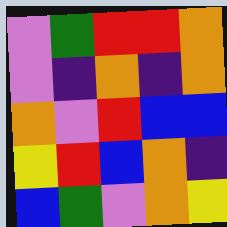[["violet", "green", "red", "red", "orange"], ["violet", "indigo", "orange", "indigo", "orange"], ["orange", "violet", "red", "blue", "blue"], ["yellow", "red", "blue", "orange", "indigo"], ["blue", "green", "violet", "orange", "yellow"]]